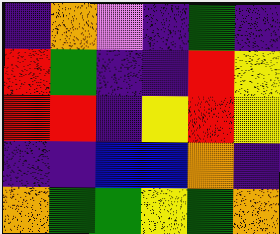[["indigo", "orange", "violet", "indigo", "green", "indigo"], ["red", "green", "indigo", "indigo", "red", "yellow"], ["red", "red", "indigo", "yellow", "red", "yellow"], ["indigo", "indigo", "blue", "blue", "orange", "indigo"], ["orange", "green", "green", "yellow", "green", "orange"]]